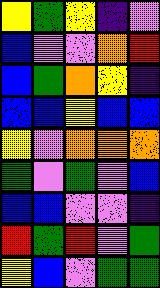[["yellow", "green", "yellow", "indigo", "violet"], ["blue", "violet", "violet", "orange", "red"], ["blue", "green", "orange", "yellow", "indigo"], ["blue", "blue", "yellow", "blue", "blue"], ["yellow", "violet", "orange", "orange", "orange"], ["green", "violet", "green", "violet", "blue"], ["blue", "blue", "violet", "violet", "indigo"], ["red", "green", "red", "violet", "green"], ["yellow", "blue", "violet", "green", "green"]]